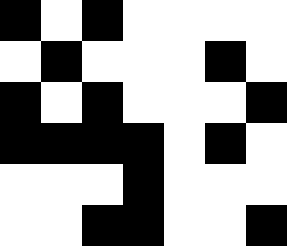[["black", "white", "black", "white", "white", "white", "white"], ["white", "black", "white", "white", "white", "black", "white"], ["black", "white", "black", "white", "white", "white", "black"], ["black", "black", "black", "black", "white", "black", "white"], ["white", "white", "white", "black", "white", "white", "white"], ["white", "white", "black", "black", "white", "white", "black"]]